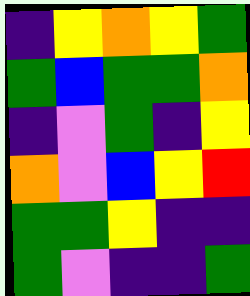[["indigo", "yellow", "orange", "yellow", "green"], ["green", "blue", "green", "green", "orange"], ["indigo", "violet", "green", "indigo", "yellow"], ["orange", "violet", "blue", "yellow", "red"], ["green", "green", "yellow", "indigo", "indigo"], ["green", "violet", "indigo", "indigo", "green"]]